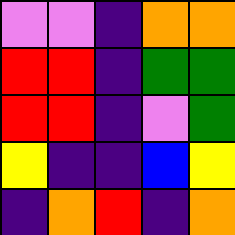[["violet", "violet", "indigo", "orange", "orange"], ["red", "red", "indigo", "green", "green"], ["red", "red", "indigo", "violet", "green"], ["yellow", "indigo", "indigo", "blue", "yellow"], ["indigo", "orange", "red", "indigo", "orange"]]